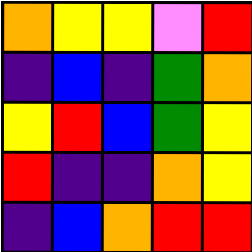[["orange", "yellow", "yellow", "violet", "red"], ["indigo", "blue", "indigo", "green", "orange"], ["yellow", "red", "blue", "green", "yellow"], ["red", "indigo", "indigo", "orange", "yellow"], ["indigo", "blue", "orange", "red", "red"]]